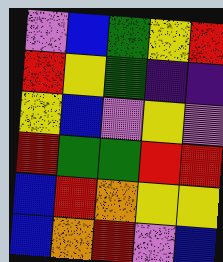[["violet", "blue", "green", "yellow", "red"], ["red", "yellow", "green", "indigo", "indigo"], ["yellow", "blue", "violet", "yellow", "violet"], ["red", "green", "green", "red", "red"], ["blue", "red", "orange", "yellow", "yellow"], ["blue", "orange", "red", "violet", "blue"]]